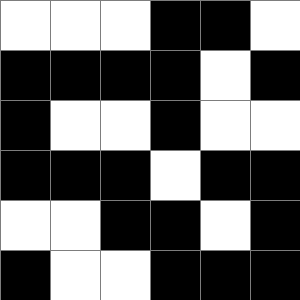[["white", "white", "white", "black", "black", "white"], ["black", "black", "black", "black", "white", "black"], ["black", "white", "white", "black", "white", "white"], ["black", "black", "black", "white", "black", "black"], ["white", "white", "black", "black", "white", "black"], ["black", "white", "white", "black", "black", "black"]]